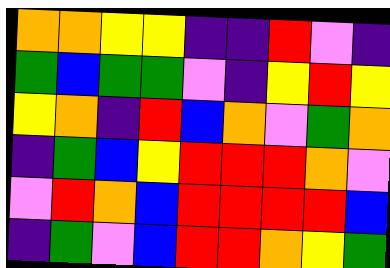[["orange", "orange", "yellow", "yellow", "indigo", "indigo", "red", "violet", "indigo"], ["green", "blue", "green", "green", "violet", "indigo", "yellow", "red", "yellow"], ["yellow", "orange", "indigo", "red", "blue", "orange", "violet", "green", "orange"], ["indigo", "green", "blue", "yellow", "red", "red", "red", "orange", "violet"], ["violet", "red", "orange", "blue", "red", "red", "red", "red", "blue"], ["indigo", "green", "violet", "blue", "red", "red", "orange", "yellow", "green"]]